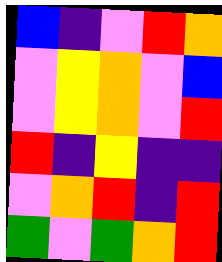[["blue", "indigo", "violet", "red", "orange"], ["violet", "yellow", "orange", "violet", "blue"], ["violet", "yellow", "orange", "violet", "red"], ["red", "indigo", "yellow", "indigo", "indigo"], ["violet", "orange", "red", "indigo", "red"], ["green", "violet", "green", "orange", "red"]]